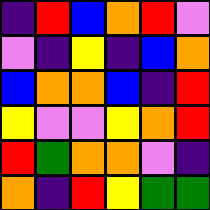[["indigo", "red", "blue", "orange", "red", "violet"], ["violet", "indigo", "yellow", "indigo", "blue", "orange"], ["blue", "orange", "orange", "blue", "indigo", "red"], ["yellow", "violet", "violet", "yellow", "orange", "red"], ["red", "green", "orange", "orange", "violet", "indigo"], ["orange", "indigo", "red", "yellow", "green", "green"]]